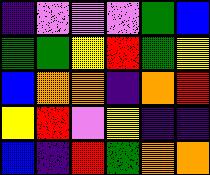[["indigo", "violet", "violet", "violet", "green", "blue"], ["green", "green", "yellow", "red", "green", "yellow"], ["blue", "orange", "orange", "indigo", "orange", "red"], ["yellow", "red", "violet", "yellow", "indigo", "indigo"], ["blue", "indigo", "red", "green", "orange", "orange"]]